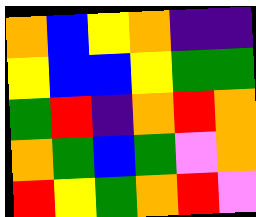[["orange", "blue", "yellow", "orange", "indigo", "indigo"], ["yellow", "blue", "blue", "yellow", "green", "green"], ["green", "red", "indigo", "orange", "red", "orange"], ["orange", "green", "blue", "green", "violet", "orange"], ["red", "yellow", "green", "orange", "red", "violet"]]